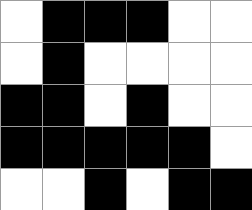[["white", "black", "black", "black", "white", "white"], ["white", "black", "white", "white", "white", "white"], ["black", "black", "white", "black", "white", "white"], ["black", "black", "black", "black", "black", "white"], ["white", "white", "black", "white", "black", "black"]]